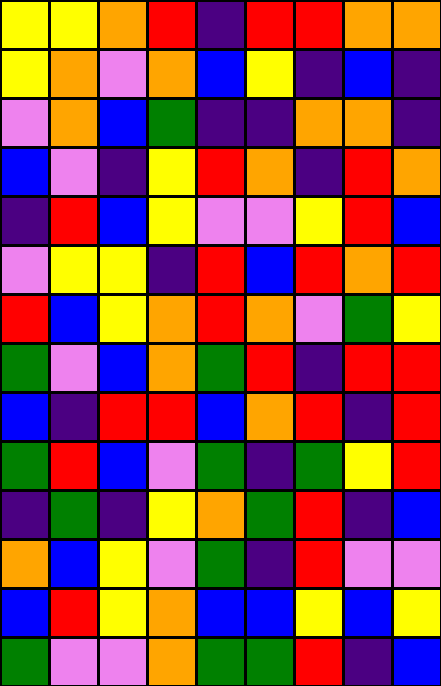[["yellow", "yellow", "orange", "red", "indigo", "red", "red", "orange", "orange"], ["yellow", "orange", "violet", "orange", "blue", "yellow", "indigo", "blue", "indigo"], ["violet", "orange", "blue", "green", "indigo", "indigo", "orange", "orange", "indigo"], ["blue", "violet", "indigo", "yellow", "red", "orange", "indigo", "red", "orange"], ["indigo", "red", "blue", "yellow", "violet", "violet", "yellow", "red", "blue"], ["violet", "yellow", "yellow", "indigo", "red", "blue", "red", "orange", "red"], ["red", "blue", "yellow", "orange", "red", "orange", "violet", "green", "yellow"], ["green", "violet", "blue", "orange", "green", "red", "indigo", "red", "red"], ["blue", "indigo", "red", "red", "blue", "orange", "red", "indigo", "red"], ["green", "red", "blue", "violet", "green", "indigo", "green", "yellow", "red"], ["indigo", "green", "indigo", "yellow", "orange", "green", "red", "indigo", "blue"], ["orange", "blue", "yellow", "violet", "green", "indigo", "red", "violet", "violet"], ["blue", "red", "yellow", "orange", "blue", "blue", "yellow", "blue", "yellow"], ["green", "violet", "violet", "orange", "green", "green", "red", "indigo", "blue"]]